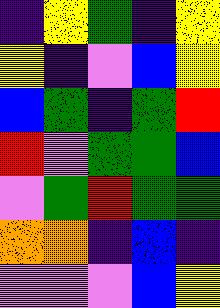[["indigo", "yellow", "green", "indigo", "yellow"], ["yellow", "indigo", "violet", "blue", "yellow"], ["blue", "green", "indigo", "green", "red"], ["red", "violet", "green", "green", "blue"], ["violet", "green", "red", "green", "green"], ["orange", "orange", "indigo", "blue", "indigo"], ["violet", "violet", "violet", "blue", "yellow"]]